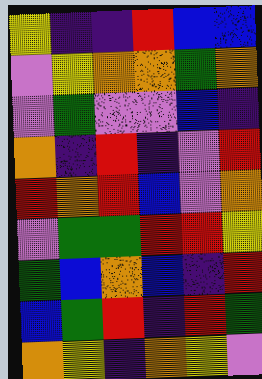[["yellow", "indigo", "indigo", "red", "blue", "blue"], ["violet", "yellow", "orange", "orange", "green", "orange"], ["violet", "green", "violet", "violet", "blue", "indigo"], ["orange", "indigo", "red", "indigo", "violet", "red"], ["red", "orange", "red", "blue", "violet", "orange"], ["violet", "green", "green", "red", "red", "yellow"], ["green", "blue", "orange", "blue", "indigo", "red"], ["blue", "green", "red", "indigo", "red", "green"], ["orange", "yellow", "indigo", "orange", "yellow", "violet"]]